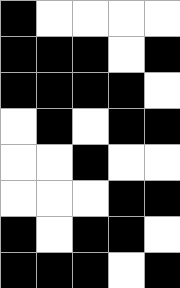[["black", "white", "white", "white", "white"], ["black", "black", "black", "white", "black"], ["black", "black", "black", "black", "white"], ["white", "black", "white", "black", "black"], ["white", "white", "black", "white", "white"], ["white", "white", "white", "black", "black"], ["black", "white", "black", "black", "white"], ["black", "black", "black", "white", "black"]]